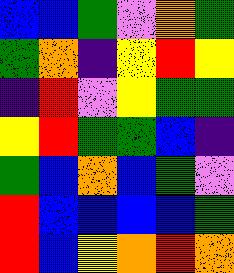[["blue", "blue", "green", "violet", "orange", "green"], ["green", "orange", "indigo", "yellow", "red", "yellow"], ["indigo", "red", "violet", "yellow", "green", "green"], ["yellow", "red", "green", "green", "blue", "indigo"], ["green", "blue", "orange", "blue", "green", "violet"], ["red", "blue", "blue", "blue", "blue", "green"], ["red", "blue", "yellow", "orange", "red", "orange"]]